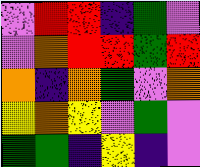[["violet", "red", "red", "indigo", "green", "violet"], ["violet", "orange", "red", "red", "green", "red"], ["orange", "indigo", "orange", "green", "violet", "orange"], ["yellow", "orange", "yellow", "violet", "green", "violet"], ["green", "green", "indigo", "yellow", "indigo", "violet"]]